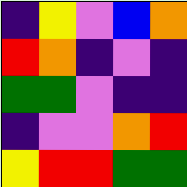[["indigo", "yellow", "violet", "blue", "orange"], ["red", "orange", "indigo", "violet", "indigo"], ["green", "green", "violet", "indigo", "indigo"], ["indigo", "violet", "violet", "orange", "red"], ["yellow", "red", "red", "green", "green"]]